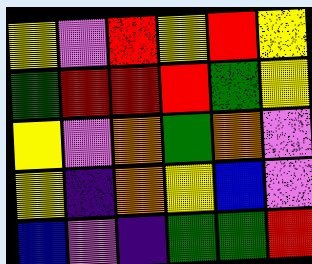[["yellow", "violet", "red", "yellow", "red", "yellow"], ["green", "red", "red", "red", "green", "yellow"], ["yellow", "violet", "orange", "green", "orange", "violet"], ["yellow", "indigo", "orange", "yellow", "blue", "violet"], ["blue", "violet", "indigo", "green", "green", "red"]]